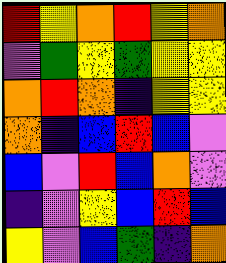[["red", "yellow", "orange", "red", "yellow", "orange"], ["violet", "green", "yellow", "green", "yellow", "yellow"], ["orange", "red", "orange", "indigo", "yellow", "yellow"], ["orange", "indigo", "blue", "red", "blue", "violet"], ["blue", "violet", "red", "blue", "orange", "violet"], ["indigo", "violet", "yellow", "blue", "red", "blue"], ["yellow", "violet", "blue", "green", "indigo", "orange"]]